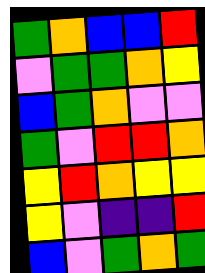[["green", "orange", "blue", "blue", "red"], ["violet", "green", "green", "orange", "yellow"], ["blue", "green", "orange", "violet", "violet"], ["green", "violet", "red", "red", "orange"], ["yellow", "red", "orange", "yellow", "yellow"], ["yellow", "violet", "indigo", "indigo", "red"], ["blue", "violet", "green", "orange", "green"]]